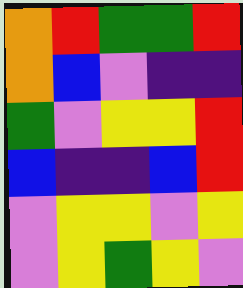[["orange", "red", "green", "green", "red"], ["orange", "blue", "violet", "indigo", "indigo"], ["green", "violet", "yellow", "yellow", "red"], ["blue", "indigo", "indigo", "blue", "red"], ["violet", "yellow", "yellow", "violet", "yellow"], ["violet", "yellow", "green", "yellow", "violet"]]